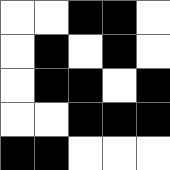[["white", "white", "black", "black", "white"], ["white", "black", "white", "black", "white"], ["white", "black", "black", "white", "black"], ["white", "white", "black", "black", "black"], ["black", "black", "white", "white", "white"]]